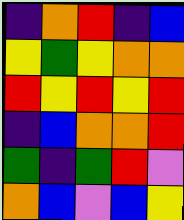[["indigo", "orange", "red", "indigo", "blue"], ["yellow", "green", "yellow", "orange", "orange"], ["red", "yellow", "red", "yellow", "red"], ["indigo", "blue", "orange", "orange", "red"], ["green", "indigo", "green", "red", "violet"], ["orange", "blue", "violet", "blue", "yellow"]]